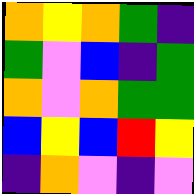[["orange", "yellow", "orange", "green", "indigo"], ["green", "violet", "blue", "indigo", "green"], ["orange", "violet", "orange", "green", "green"], ["blue", "yellow", "blue", "red", "yellow"], ["indigo", "orange", "violet", "indigo", "violet"]]